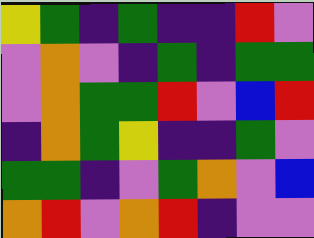[["yellow", "green", "indigo", "green", "indigo", "indigo", "red", "violet"], ["violet", "orange", "violet", "indigo", "green", "indigo", "green", "green"], ["violet", "orange", "green", "green", "red", "violet", "blue", "red"], ["indigo", "orange", "green", "yellow", "indigo", "indigo", "green", "violet"], ["green", "green", "indigo", "violet", "green", "orange", "violet", "blue"], ["orange", "red", "violet", "orange", "red", "indigo", "violet", "violet"]]